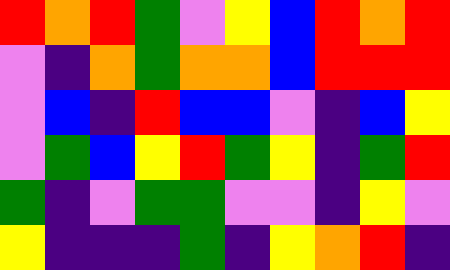[["red", "orange", "red", "green", "violet", "yellow", "blue", "red", "orange", "red"], ["violet", "indigo", "orange", "green", "orange", "orange", "blue", "red", "red", "red"], ["violet", "blue", "indigo", "red", "blue", "blue", "violet", "indigo", "blue", "yellow"], ["violet", "green", "blue", "yellow", "red", "green", "yellow", "indigo", "green", "red"], ["green", "indigo", "violet", "green", "green", "violet", "violet", "indigo", "yellow", "violet"], ["yellow", "indigo", "indigo", "indigo", "green", "indigo", "yellow", "orange", "red", "indigo"]]